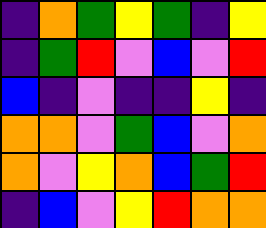[["indigo", "orange", "green", "yellow", "green", "indigo", "yellow"], ["indigo", "green", "red", "violet", "blue", "violet", "red"], ["blue", "indigo", "violet", "indigo", "indigo", "yellow", "indigo"], ["orange", "orange", "violet", "green", "blue", "violet", "orange"], ["orange", "violet", "yellow", "orange", "blue", "green", "red"], ["indigo", "blue", "violet", "yellow", "red", "orange", "orange"]]